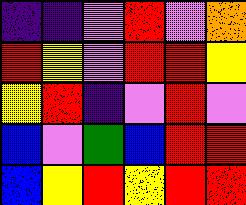[["indigo", "indigo", "violet", "red", "violet", "orange"], ["red", "yellow", "violet", "red", "red", "yellow"], ["yellow", "red", "indigo", "violet", "red", "violet"], ["blue", "violet", "green", "blue", "red", "red"], ["blue", "yellow", "red", "yellow", "red", "red"]]